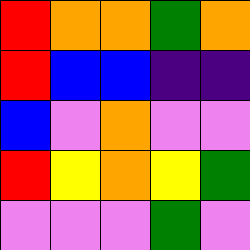[["red", "orange", "orange", "green", "orange"], ["red", "blue", "blue", "indigo", "indigo"], ["blue", "violet", "orange", "violet", "violet"], ["red", "yellow", "orange", "yellow", "green"], ["violet", "violet", "violet", "green", "violet"]]